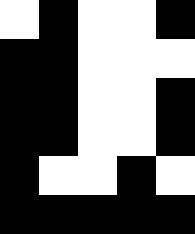[["white", "black", "white", "white", "black"], ["black", "black", "white", "white", "white"], ["black", "black", "white", "white", "black"], ["black", "black", "white", "white", "black"], ["black", "white", "white", "black", "white"], ["black", "black", "black", "black", "black"]]